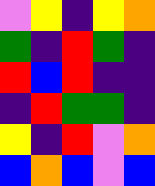[["violet", "yellow", "indigo", "yellow", "orange"], ["green", "indigo", "red", "green", "indigo"], ["red", "blue", "red", "indigo", "indigo"], ["indigo", "red", "green", "green", "indigo"], ["yellow", "indigo", "red", "violet", "orange"], ["blue", "orange", "blue", "violet", "blue"]]